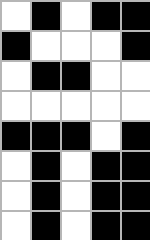[["white", "black", "white", "black", "black"], ["black", "white", "white", "white", "black"], ["white", "black", "black", "white", "white"], ["white", "white", "white", "white", "white"], ["black", "black", "black", "white", "black"], ["white", "black", "white", "black", "black"], ["white", "black", "white", "black", "black"], ["white", "black", "white", "black", "black"]]